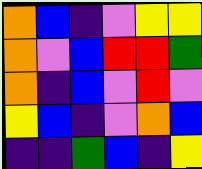[["orange", "blue", "indigo", "violet", "yellow", "yellow"], ["orange", "violet", "blue", "red", "red", "green"], ["orange", "indigo", "blue", "violet", "red", "violet"], ["yellow", "blue", "indigo", "violet", "orange", "blue"], ["indigo", "indigo", "green", "blue", "indigo", "yellow"]]